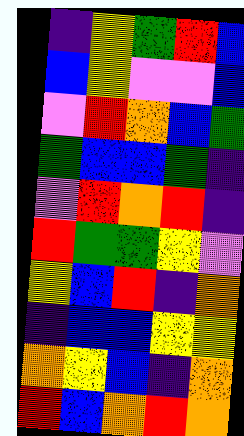[["indigo", "yellow", "green", "red", "blue"], ["blue", "yellow", "violet", "violet", "blue"], ["violet", "red", "orange", "blue", "green"], ["green", "blue", "blue", "green", "indigo"], ["violet", "red", "orange", "red", "indigo"], ["red", "green", "green", "yellow", "violet"], ["yellow", "blue", "red", "indigo", "orange"], ["indigo", "blue", "blue", "yellow", "yellow"], ["orange", "yellow", "blue", "indigo", "orange"], ["red", "blue", "orange", "red", "orange"]]